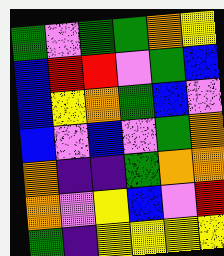[["green", "violet", "green", "green", "orange", "yellow"], ["blue", "red", "red", "violet", "green", "blue"], ["blue", "yellow", "orange", "green", "blue", "violet"], ["blue", "violet", "blue", "violet", "green", "orange"], ["orange", "indigo", "indigo", "green", "orange", "orange"], ["orange", "violet", "yellow", "blue", "violet", "red"], ["green", "indigo", "yellow", "yellow", "yellow", "yellow"]]